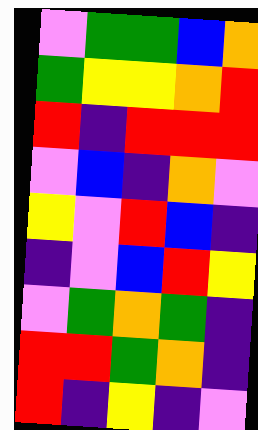[["violet", "green", "green", "blue", "orange"], ["green", "yellow", "yellow", "orange", "red"], ["red", "indigo", "red", "red", "red"], ["violet", "blue", "indigo", "orange", "violet"], ["yellow", "violet", "red", "blue", "indigo"], ["indigo", "violet", "blue", "red", "yellow"], ["violet", "green", "orange", "green", "indigo"], ["red", "red", "green", "orange", "indigo"], ["red", "indigo", "yellow", "indigo", "violet"]]